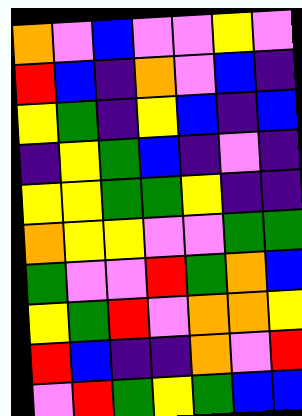[["orange", "violet", "blue", "violet", "violet", "yellow", "violet"], ["red", "blue", "indigo", "orange", "violet", "blue", "indigo"], ["yellow", "green", "indigo", "yellow", "blue", "indigo", "blue"], ["indigo", "yellow", "green", "blue", "indigo", "violet", "indigo"], ["yellow", "yellow", "green", "green", "yellow", "indigo", "indigo"], ["orange", "yellow", "yellow", "violet", "violet", "green", "green"], ["green", "violet", "violet", "red", "green", "orange", "blue"], ["yellow", "green", "red", "violet", "orange", "orange", "yellow"], ["red", "blue", "indigo", "indigo", "orange", "violet", "red"], ["violet", "red", "green", "yellow", "green", "blue", "blue"]]